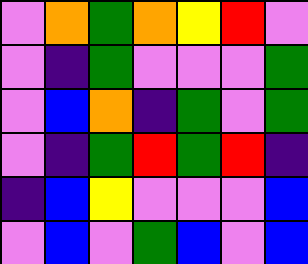[["violet", "orange", "green", "orange", "yellow", "red", "violet"], ["violet", "indigo", "green", "violet", "violet", "violet", "green"], ["violet", "blue", "orange", "indigo", "green", "violet", "green"], ["violet", "indigo", "green", "red", "green", "red", "indigo"], ["indigo", "blue", "yellow", "violet", "violet", "violet", "blue"], ["violet", "blue", "violet", "green", "blue", "violet", "blue"]]